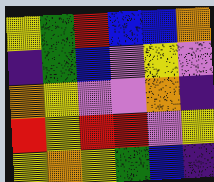[["yellow", "green", "red", "blue", "blue", "orange"], ["indigo", "green", "blue", "violet", "yellow", "violet"], ["orange", "yellow", "violet", "violet", "orange", "indigo"], ["red", "yellow", "red", "red", "violet", "yellow"], ["yellow", "orange", "yellow", "green", "blue", "indigo"]]